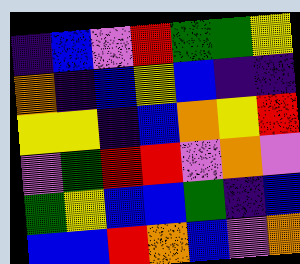[["indigo", "blue", "violet", "red", "green", "green", "yellow"], ["orange", "indigo", "blue", "yellow", "blue", "indigo", "indigo"], ["yellow", "yellow", "indigo", "blue", "orange", "yellow", "red"], ["violet", "green", "red", "red", "violet", "orange", "violet"], ["green", "yellow", "blue", "blue", "green", "indigo", "blue"], ["blue", "blue", "red", "orange", "blue", "violet", "orange"]]